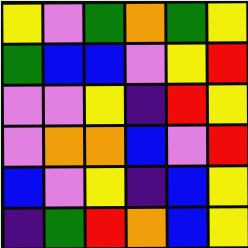[["yellow", "violet", "green", "orange", "green", "yellow"], ["green", "blue", "blue", "violet", "yellow", "red"], ["violet", "violet", "yellow", "indigo", "red", "yellow"], ["violet", "orange", "orange", "blue", "violet", "red"], ["blue", "violet", "yellow", "indigo", "blue", "yellow"], ["indigo", "green", "red", "orange", "blue", "yellow"]]